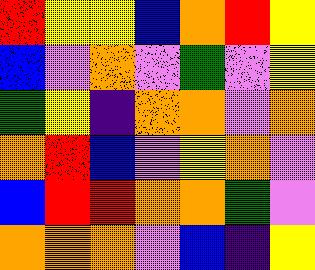[["red", "yellow", "yellow", "blue", "orange", "red", "yellow"], ["blue", "violet", "orange", "violet", "green", "violet", "yellow"], ["green", "yellow", "indigo", "orange", "orange", "violet", "orange"], ["orange", "red", "blue", "violet", "yellow", "orange", "violet"], ["blue", "red", "red", "orange", "orange", "green", "violet"], ["orange", "orange", "orange", "violet", "blue", "indigo", "yellow"]]